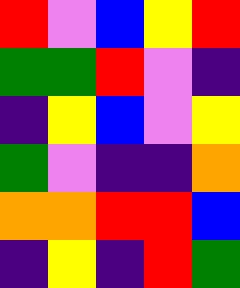[["red", "violet", "blue", "yellow", "red"], ["green", "green", "red", "violet", "indigo"], ["indigo", "yellow", "blue", "violet", "yellow"], ["green", "violet", "indigo", "indigo", "orange"], ["orange", "orange", "red", "red", "blue"], ["indigo", "yellow", "indigo", "red", "green"]]